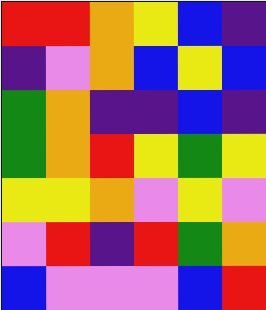[["red", "red", "orange", "yellow", "blue", "indigo"], ["indigo", "violet", "orange", "blue", "yellow", "blue"], ["green", "orange", "indigo", "indigo", "blue", "indigo"], ["green", "orange", "red", "yellow", "green", "yellow"], ["yellow", "yellow", "orange", "violet", "yellow", "violet"], ["violet", "red", "indigo", "red", "green", "orange"], ["blue", "violet", "violet", "violet", "blue", "red"]]